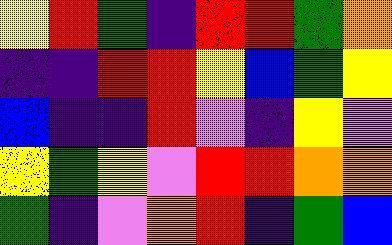[["yellow", "red", "green", "indigo", "red", "red", "green", "orange"], ["indigo", "indigo", "red", "red", "yellow", "blue", "green", "yellow"], ["blue", "indigo", "indigo", "red", "violet", "indigo", "yellow", "violet"], ["yellow", "green", "yellow", "violet", "red", "red", "orange", "orange"], ["green", "indigo", "violet", "orange", "red", "indigo", "green", "blue"]]